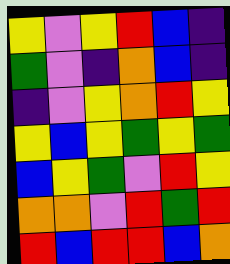[["yellow", "violet", "yellow", "red", "blue", "indigo"], ["green", "violet", "indigo", "orange", "blue", "indigo"], ["indigo", "violet", "yellow", "orange", "red", "yellow"], ["yellow", "blue", "yellow", "green", "yellow", "green"], ["blue", "yellow", "green", "violet", "red", "yellow"], ["orange", "orange", "violet", "red", "green", "red"], ["red", "blue", "red", "red", "blue", "orange"]]